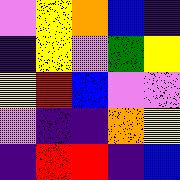[["violet", "yellow", "orange", "blue", "indigo"], ["indigo", "yellow", "violet", "green", "yellow"], ["yellow", "red", "blue", "violet", "violet"], ["violet", "indigo", "indigo", "orange", "yellow"], ["indigo", "red", "red", "indigo", "blue"]]